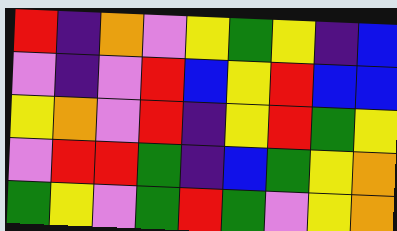[["red", "indigo", "orange", "violet", "yellow", "green", "yellow", "indigo", "blue"], ["violet", "indigo", "violet", "red", "blue", "yellow", "red", "blue", "blue"], ["yellow", "orange", "violet", "red", "indigo", "yellow", "red", "green", "yellow"], ["violet", "red", "red", "green", "indigo", "blue", "green", "yellow", "orange"], ["green", "yellow", "violet", "green", "red", "green", "violet", "yellow", "orange"]]